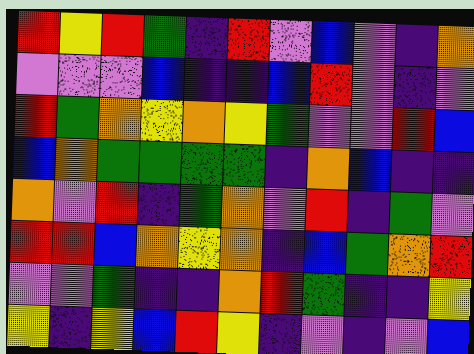[["red", "yellow", "red", "green", "indigo", "red", "violet", "blue", "violet", "indigo", "orange"], ["violet", "violet", "violet", "blue", "indigo", "indigo", "blue", "red", "violet", "indigo", "violet"], ["red", "green", "orange", "yellow", "orange", "yellow", "green", "violet", "violet", "red", "blue"], ["blue", "orange", "green", "green", "green", "green", "indigo", "orange", "blue", "indigo", "indigo"], ["orange", "violet", "red", "indigo", "green", "orange", "violet", "red", "indigo", "green", "violet"], ["red", "red", "blue", "orange", "yellow", "orange", "indigo", "blue", "green", "orange", "red"], ["violet", "violet", "green", "indigo", "indigo", "orange", "red", "green", "indigo", "indigo", "yellow"], ["yellow", "indigo", "yellow", "blue", "red", "yellow", "indigo", "violet", "indigo", "violet", "blue"]]